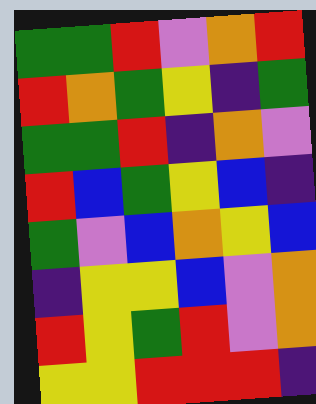[["green", "green", "red", "violet", "orange", "red"], ["red", "orange", "green", "yellow", "indigo", "green"], ["green", "green", "red", "indigo", "orange", "violet"], ["red", "blue", "green", "yellow", "blue", "indigo"], ["green", "violet", "blue", "orange", "yellow", "blue"], ["indigo", "yellow", "yellow", "blue", "violet", "orange"], ["red", "yellow", "green", "red", "violet", "orange"], ["yellow", "yellow", "red", "red", "red", "indigo"]]